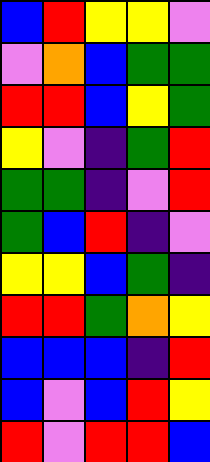[["blue", "red", "yellow", "yellow", "violet"], ["violet", "orange", "blue", "green", "green"], ["red", "red", "blue", "yellow", "green"], ["yellow", "violet", "indigo", "green", "red"], ["green", "green", "indigo", "violet", "red"], ["green", "blue", "red", "indigo", "violet"], ["yellow", "yellow", "blue", "green", "indigo"], ["red", "red", "green", "orange", "yellow"], ["blue", "blue", "blue", "indigo", "red"], ["blue", "violet", "blue", "red", "yellow"], ["red", "violet", "red", "red", "blue"]]